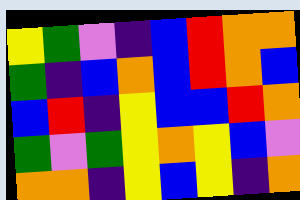[["yellow", "green", "violet", "indigo", "blue", "red", "orange", "orange"], ["green", "indigo", "blue", "orange", "blue", "red", "orange", "blue"], ["blue", "red", "indigo", "yellow", "blue", "blue", "red", "orange"], ["green", "violet", "green", "yellow", "orange", "yellow", "blue", "violet"], ["orange", "orange", "indigo", "yellow", "blue", "yellow", "indigo", "orange"]]